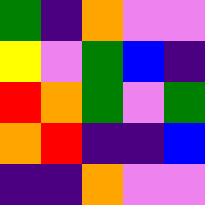[["green", "indigo", "orange", "violet", "violet"], ["yellow", "violet", "green", "blue", "indigo"], ["red", "orange", "green", "violet", "green"], ["orange", "red", "indigo", "indigo", "blue"], ["indigo", "indigo", "orange", "violet", "violet"]]